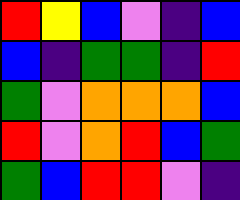[["red", "yellow", "blue", "violet", "indigo", "blue"], ["blue", "indigo", "green", "green", "indigo", "red"], ["green", "violet", "orange", "orange", "orange", "blue"], ["red", "violet", "orange", "red", "blue", "green"], ["green", "blue", "red", "red", "violet", "indigo"]]